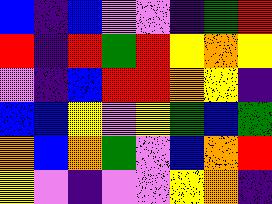[["blue", "indigo", "blue", "violet", "violet", "indigo", "green", "red"], ["red", "indigo", "red", "green", "red", "yellow", "orange", "yellow"], ["violet", "indigo", "blue", "red", "red", "orange", "yellow", "indigo"], ["blue", "blue", "yellow", "violet", "yellow", "green", "blue", "green"], ["orange", "blue", "orange", "green", "violet", "blue", "orange", "red"], ["yellow", "violet", "indigo", "violet", "violet", "yellow", "orange", "indigo"]]